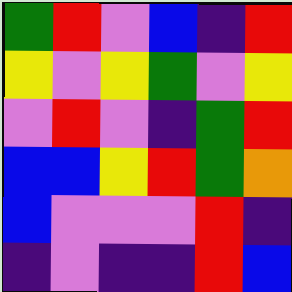[["green", "red", "violet", "blue", "indigo", "red"], ["yellow", "violet", "yellow", "green", "violet", "yellow"], ["violet", "red", "violet", "indigo", "green", "red"], ["blue", "blue", "yellow", "red", "green", "orange"], ["blue", "violet", "violet", "violet", "red", "indigo"], ["indigo", "violet", "indigo", "indigo", "red", "blue"]]